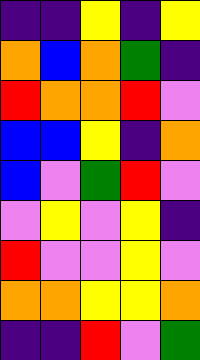[["indigo", "indigo", "yellow", "indigo", "yellow"], ["orange", "blue", "orange", "green", "indigo"], ["red", "orange", "orange", "red", "violet"], ["blue", "blue", "yellow", "indigo", "orange"], ["blue", "violet", "green", "red", "violet"], ["violet", "yellow", "violet", "yellow", "indigo"], ["red", "violet", "violet", "yellow", "violet"], ["orange", "orange", "yellow", "yellow", "orange"], ["indigo", "indigo", "red", "violet", "green"]]